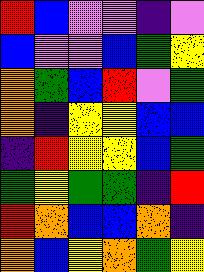[["red", "blue", "violet", "violet", "indigo", "violet"], ["blue", "violet", "violet", "blue", "green", "yellow"], ["orange", "green", "blue", "red", "violet", "green"], ["orange", "indigo", "yellow", "yellow", "blue", "blue"], ["indigo", "red", "yellow", "yellow", "blue", "green"], ["green", "yellow", "green", "green", "indigo", "red"], ["red", "orange", "blue", "blue", "orange", "indigo"], ["orange", "blue", "yellow", "orange", "green", "yellow"]]